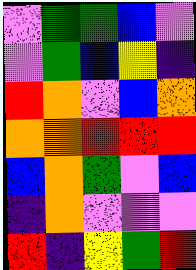[["violet", "green", "green", "blue", "violet"], ["violet", "green", "blue", "yellow", "indigo"], ["red", "orange", "violet", "blue", "orange"], ["orange", "orange", "red", "red", "red"], ["blue", "orange", "green", "violet", "blue"], ["indigo", "orange", "violet", "violet", "violet"], ["red", "indigo", "yellow", "green", "red"]]